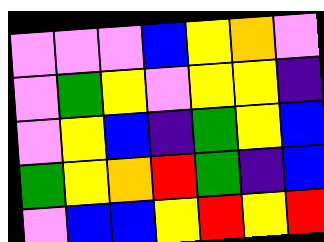[["violet", "violet", "violet", "blue", "yellow", "orange", "violet"], ["violet", "green", "yellow", "violet", "yellow", "yellow", "indigo"], ["violet", "yellow", "blue", "indigo", "green", "yellow", "blue"], ["green", "yellow", "orange", "red", "green", "indigo", "blue"], ["violet", "blue", "blue", "yellow", "red", "yellow", "red"]]